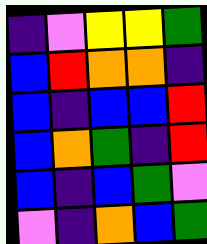[["indigo", "violet", "yellow", "yellow", "green"], ["blue", "red", "orange", "orange", "indigo"], ["blue", "indigo", "blue", "blue", "red"], ["blue", "orange", "green", "indigo", "red"], ["blue", "indigo", "blue", "green", "violet"], ["violet", "indigo", "orange", "blue", "green"]]